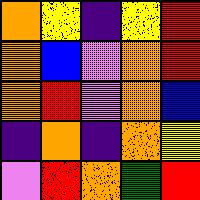[["orange", "yellow", "indigo", "yellow", "red"], ["orange", "blue", "violet", "orange", "red"], ["orange", "red", "violet", "orange", "blue"], ["indigo", "orange", "indigo", "orange", "yellow"], ["violet", "red", "orange", "green", "red"]]